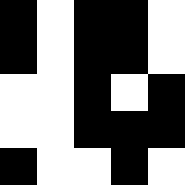[["black", "white", "black", "black", "white"], ["black", "white", "black", "black", "white"], ["white", "white", "black", "white", "black"], ["white", "white", "black", "black", "black"], ["black", "white", "white", "black", "white"]]